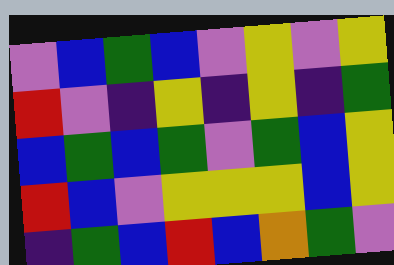[["violet", "blue", "green", "blue", "violet", "yellow", "violet", "yellow"], ["red", "violet", "indigo", "yellow", "indigo", "yellow", "indigo", "green"], ["blue", "green", "blue", "green", "violet", "green", "blue", "yellow"], ["red", "blue", "violet", "yellow", "yellow", "yellow", "blue", "yellow"], ["indigo", "green", "blue", "red", "blue", "orange", "green", "violet"]]